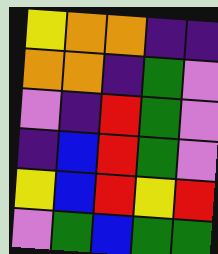[["yellow", "orange", "orange", "indigo", "indigo"], ["orange", "orange", "indigo", "green", "violet"], ["violet", "indigo", "red", "green", "violet"], ["indigo", "blue", "red", "green", "violet"], ["yellow", "blue", "red", "yellow", "red"], ["violet", "green", "blue", "green", "green"]]